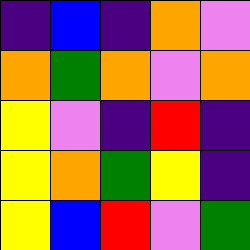[["indigo", "blue", "indigo", "orange", "violet"], ["orange", "green", "orange", "violet", "orange"], ["yellow", "violet", "indigo", "red", "indigo"], ["yellow", "orange", "green", "yellow", "indigo"], ["yellow", "blue", "red", "violet", "green"]]